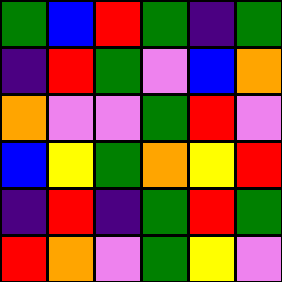[["green", "blue", "red", "green", "indigo", "green"], ["indigo", "red", "green", "violet", "blue", "orange"], ["orange", "violet", "violet", "green", "red", "violet"], ["blue", "yellow", "green", "orange", "yellow", "red"], ["indigo", "red", "indigo", "green", "red", "green"], ["red", "orange", "violet", "green", "yellow", "violet"]]